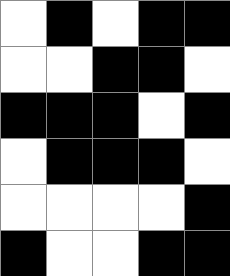[["white", "black", "white", "black", "black"], ["white", "white", "black", "black", "white"], ["black", "black", "black", "white", "black"], ["white", "black", "black", "black", "white"], ["white", "white", "white", "white", "black"], ["black", "white", "white", "black", "black"]]